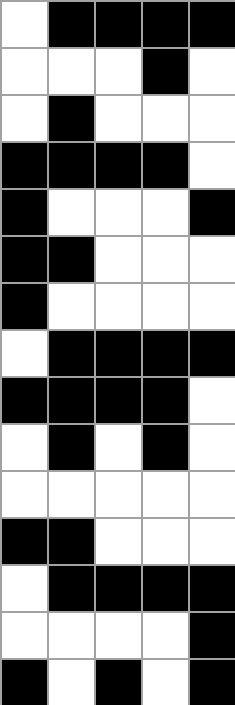[["white", "black", "black", "black", "black"], ["white", "white", "white", "black", "white"], ["white", "black", "white", "white", "white"], ["black", "black", "black", "black", "white"], ["black", "white", "white", "white", "black"], ["black", "black", "white", "white", "white"], ["black", "white", "white", "white", "white"], ["white", "black", "black", "black", "black"], ["black", "black", "black", "black", "white"], ["white", "black", "white", "black", "white"], ["white", "white", "white", "white", "white"], ["black", "black", "white", "white", "white"], ["white", "black", "black", "black", "black"], ["white", "white", "white", "white", "black"], ["black", "white", "black", "white", "black"]]